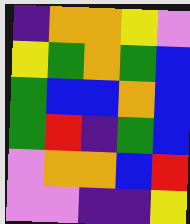[["indigo", "orange", "orange", "yellow", "violet"], ["yellow", "green", "orange", "green", "blue"], ["green", "blue", "blue", "orange", "blue"], ["green", "red", "indigo", "green", "blue"], ["violet", "orange", "orange", "blue", "red"], ["violet", "violet", "indigo", "indigo", "yellow"]]